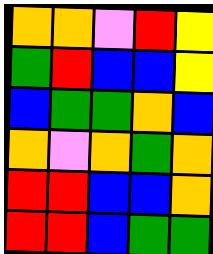[["orange", "orange", "violet", "red", "yellow"], ["green", "red", "blue", "blue", "yellow"], ["blue", "green", "green", "orange", "blue"], ["orange", "violet", "orange", "green", "orange"], ["red", "red", "blue", "blue", "orange"], ["red", "red", "blue", "green", "green"]]